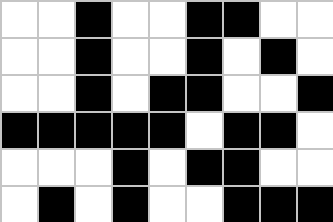[["white", "white", "black", "white", "white", "black", "black", "white", "white"], ["white", "white", "black", "white", "white", "black", "white", "black", "white"], ["white", "white", "black", "white", "black", "black", "white", "white", "black"], ["black", "black", "black", "black", "black", "white", "black", "black", "white"], ["white", "white", "white", "black", "white", "black", "black", "white", "white"], ["white", "black", "white", "black", "white", "white", "black", "black", "black"]]